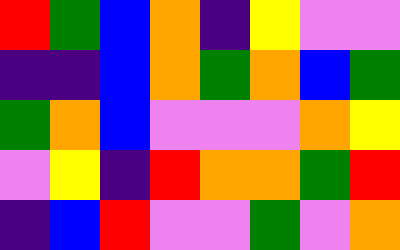[["red", "green", "blue", "orange", "indigo", "yellow", "violet", "violet"], ["indigo", "indigo", "blue", "orange", "green", "orange", "blue", "green"], ["green", "orange", "blue", "violet", "violet", "violet", "orange", "yellow"], ["violet", "yellow", "indigo", "red", "orange", "orange", "green", "red"], ["indigo", "blue", "red", "violet", "violet", "green", "violet", "orange"]]